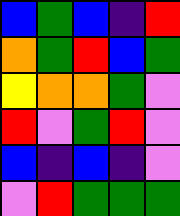[["blue", "green", "blue", "indigo", "red"], ["orange", "green", "red", "blue", "green"], ["yellow", "orange", "orange", "green", "violet"], ["red", "violet", "green", "red", "violet"], ["blue", "indigo", "blue", "indigo", "violet"], ["violet", "red", "green", "green", "green"]]